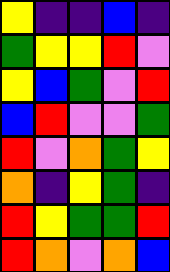[["yellow", "indigo", "indigo", "blue", "indigo"], ["green", "yellow", "yellow", "red", "violet"], ["yellow", "blue", "green", "violet", "red"], ["blue", "red", "violet", "violet", "green"], ["red", "violet", "orange", "green", "yellow"], ["orange", "indigo", "yellow", "green", "indigo"], ["red", "yellow", "green", "green", "red"], ["red", "orange", "violet", "orange", "blue"]]